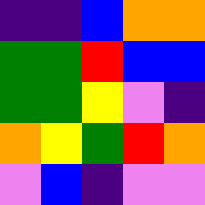[["indigo", "indigo", "blue", "orange", "orange"], ["green", "green", "red", "blue", "blue"], ["green", "green", "yellow", "violet", "indigo"], ["orange", "yellow", "green", "red", "orange"], ["violet", "blue", "indigo", "violet", "violet"]]